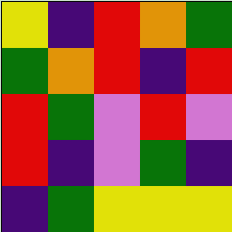[["yellow", "indigo", "red", "orange", "green"], ["green", "orange", "red", "indigo", "red"], ["red", "green", "violet", "red", "violet"], ["red", "indigo", "violet", "green", "indigo"], ["indigo", "green", "yellow", "yellow", "yellow"]]